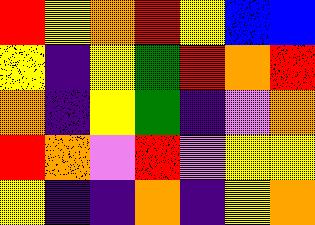[["red", "yellow", "orange", "red", "yellow", "blue", "blue"], ["yellow", "indigo", "yellow", "green", "red", "orange", "red"], ["orange", "indigo", "yellow", "green", "indigo", "violet", "orange"], ["red", "orange", "violet", "red", "violet", "yellow", "yellow"], ["yellow", "indigo", "indigo", "orange", "indigo", "yellow", "orange"]]